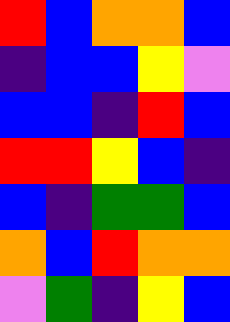[["red", "blue", "orange", "orange", "blue"], ["indigo", "blue", "blue", "yellow", "violet"], ["blue", "blue", "indigo", "red", "blue"], ["red", "red", "yellow", "blue", "indigo"], ["blue", "indigo", "green", "green", "blue"], ["orange", "blue", "red", "orange", "orange"], ["violet", "green", "indigo", "yellow", "blue"]]